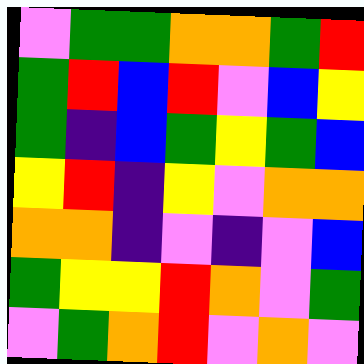[["violet", "green", "green", "orange", "orange", "green", "red"], ["green", "red", "blue", "red", "violet", "blue", "yellow"], ["green", "indigo", "blue", "green", "yellow", "green", "blue"], ["yellow", "red", "indigo", "yellow", "violet", "orange", "orange"], ["orange", "orange", "indigo", "violet", "indigo", "violet", "blue"], ["green", "yellow", "yellow", "red", "orange", "violet", "green"], ["violet", "green", "orange", "red", "violet", "orange", "violet"]]